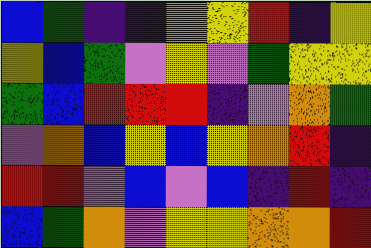[["blue", "green", "indigo", "indigo", "orange", "yellow", "red", "indigo", "yellow"], ["yellow", "blue", "green", "violet", "yellow", "violet", "green", "yellow", "yellow"], ["green", "blue", "red", "red", "red", "indigo", "violet", "orange", "green"], ["violet", "orange", "blue", "yellow", "blue", "yellow", "orange", "red", "indigo"], ["red", "red", "violet", "blue", "violet", "blue", "indigo", "red", "indigo"], ["blue", "green", "orange", "violet", "yellow", "yellow", "orange", "orange", "red"]]